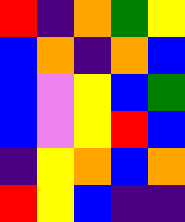[["red", "indigo", "orange", "green", "yellow"], ["blue", "orange", "indigo", "orange", "blue"], ["blue", "violet", "yellow", "blue", "green"], ["blue", "violet", "yellow", "red", "blue"], ["indigo", "yellow", "orange", "blue", "orange"], ["red", "yellow", "blue", "indigo", "indigo"]]